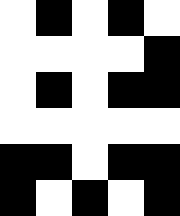[["white", "black", "white", "black", "white"], ["white", "white", "white", "white", "black"], ["white", "black", "white", "black", "black"], ["white", "white", "white", "white", "white"], ["black", "black", "white", "black", "black"], ["black", "white", "black", "white", "black"]]